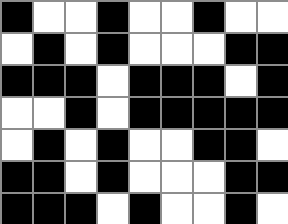[["black", "white", "white", "black", "white", "white", "black", "white", "white"], ["white", "black", "white", "black", "white", "white", "white", "black", "black"], ["black", "black", "black", "white", "black", "black", "black", "white", "black"], ["white", "white", "black", "white", "black", "black", "black", "black", "black"], ["white", "black", "white", "black", "white", "white", "black", "black", "white"], ["black", "black", "white", "black", "white", "white", "white", "black", "black"], ["black", "black", "black", "white", "black", "white", "white", "black", "white"]]